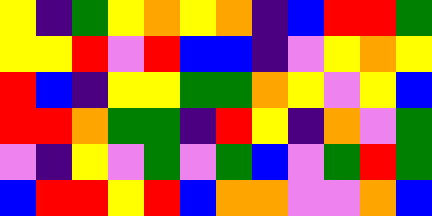[["yellow", "indigo", "green", "yellow", "orange", "yellow", "orange", "indigo", "blue", "red", "red", "green"], ["yellow", "yellow", "red", "violet", "red", "blue", "blue", "indigo", "violet", "yellow", "orange", "yellow"], ["red", "blue", "indigo", "yellow", "yellow", "green", "green", "orange", "yellow", "violet", "yellow", "blue"], ["red", "red", "orange", "green", "green", "indigo", "red", "yellow", "indigo", "orange", "violet", "green"], ["violet", "indigo", "yellow", "violet", "green", "violet", "green", "blue", "violet", "green", "red", "green"], ["blue", "red", "red", "yellow", "red", "blue", "orange", "orange", "violet", "violet", "orange", "blue"]]